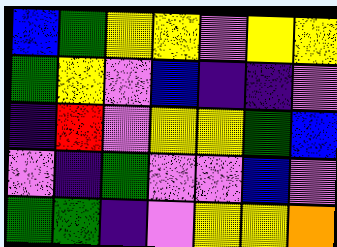[["blue", "green", "yellow", "yellow", "violet", "yellow", "yellow"], ["green", "yellow", "violet", "blue", "indigo", "indigo", "violet"], ["indigo", "red", "violet", "yellow", "yellow", "green", "blue"], ["violet", "indigo", "green", "violet", "violet", "blue", "violet"], ["green", "green", "indigo", "violet", "yellow", "yellow", "orange"]]